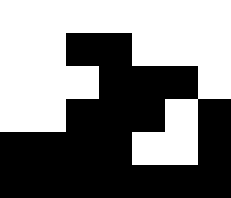[["white", "white", "white", "white", "white", "white", "white"], ["white", "white", "black", "black", "white", "white", "white"], ["white", "white", "white", "black", "black", "black", "white"], ["white", "white", "black", "black", "black", "white", "black"], ["black", "black", "black", "black", "white", "white", "black"], ["black", "black", "black", "black", "black", "black", "black"]]